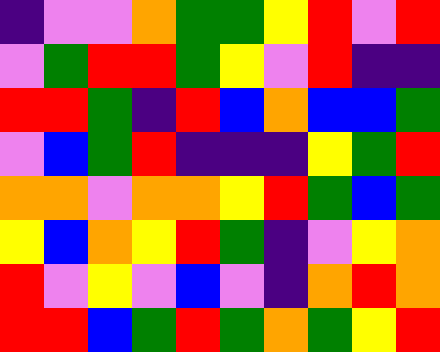[["indigo", "violet", "violet", "orange", "green", "green", "yellow", "red", "violet", "red"], ["violet", "green", "red", "red", "green", "yellow", "violet", "red", "indigo", "indigo"], ["red", "red", "green", "indigo", "red", "blue", "orange", "blue", "blue", "green"], ["violet", "blue", "green", "red", "indigo", "indigo", "indigo", "yellow", "green", "red"], ["orange", "orange", "violet", "orange", "orange", "yellow", "red", "green", "blue", "green"], ["yellow", "blue", "orange", "yellow", "red", "green", "indigo", "violet", "yellow", "orange"], ["red", "violet", "yellow", "violet", "blue", "violet", "indigo", "orange", "red", "orange"], ["red", "red", "blue", "green", "red", "green", "orange", "green", "yellow", "red"]]